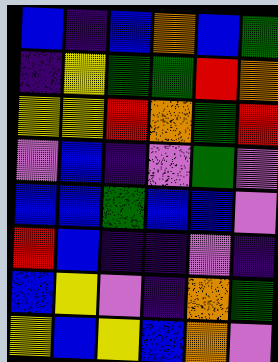[["blue", "indigo", "blue", "orange", "blue", "green"], ["indigo", "yellow", "green", "green", "red", "orange"], ["yellow", "yellow", "red", "orange", "green", "red"], ["violet", "blue", "indigo", "violet", "green", "violet"], ["blue", "blue", "green", "blue", "blue", "violet"], ["red", "blue", "indigo", "indigo", "violet", "indigo"], ["blue", "yellow", "violet", "indigo", "orange", "green"], ["yellow", "blue", "yellow", "blue", "orange", "violet"]]